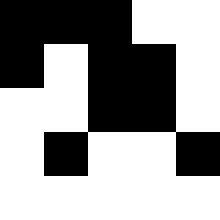[["black", "black", "black", "white", "white"], ["black", "white", "black", "black", "white"], ["white", "white", "black", "black", "white"], ["white", "black", "white", "white", "black"], ["white", "white", "white", "white", "white"]]